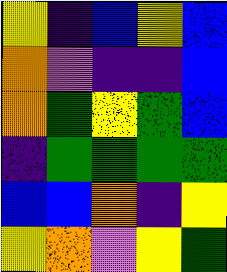[["yellow", "indigo", "blue", "yellow", "blue"], ["orange", "violet", "indigo", "indigo", "blue"], ["orange", "green", "yellow", "green", "blue"], ["indigo", "green", "green", "green", "green"], ["blue", "blue", "orange", "indigo", "yellow"], ["yellow", "orange", "violet", "yellow", "green"]]